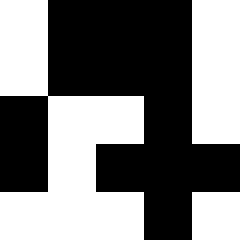[["white", "black", "black", "black", "white"], ["white", "black", "black", "black", "white"], ["black", "white", "white", "black", "white"], ["black", "white", "black", "black", "black"], ["white", "white", "white", "black", "white"]]